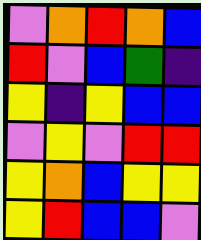[["violet", "orange", "red", "orange", "blue"], ["red", "violet", "blue", "green", "indigo"], ["yellow", "indigo", "yellow", "blue", "blue"], ["violet", "yellow", "violet", "red", "red"], ["yellow", "orange", "blue", "yellow", "yellow"], ["yellow", "red", "blue", "blue", "violet"]]